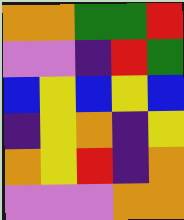[["orange", "orange", "green", "green", "red"], ["violet", "violet", "indigo", "red", "green"], ["blue", "yellow", "blue", "yellow", "blue"], ["indigo", "yellow", "orange", "indigo", "yellow"], ["orange", "yellow", "red", "indigo", "orange"], ["violet", "violet", "violet", "orange", "orange"]]